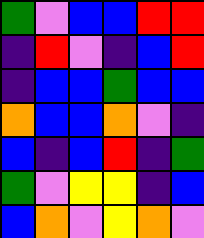[["green", "violet", "blue", "blue", "red", "red"], ["indigo", "red", "violet", "indigo", "blue", "red"], ["indigo", "blue", "blue", "green", "blue", "blue"], ["orange", "blue", "blue", "orange", "violet", "indigo"], ["blue", "indigo", "blue", "red", "indigo", "green"], ["green", "violet", "yellow", "yellow", "indigo", "blue"], ["blue", "orange", "violet", "yellow", "orange", "violet"]]